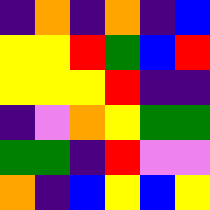[["indigo", "orange", "indigo", "orange", "indigo", "blue"], ["yellow", "yellow", "red", "green", "blue", "red"], ["yellow", "yellow", "yellow", "red", "indigo", "indigo"], ["indigo", "violet", "orange", "yellow", "green", "green"], ["green", "green", "indigo", "red", "violet", "violet"], ["orange", "indigo", "blue", "yellow", "blue", "yellow"]]